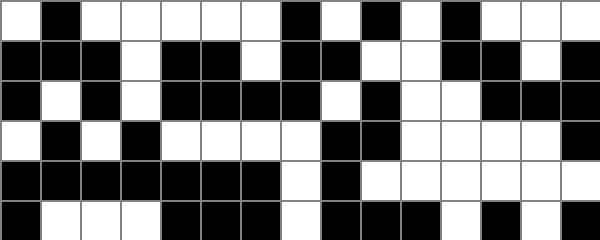[["white", "black", "white", "white", "white", "white", "white", "black", "white", "black", "white", "black", "white", "white", "white"], ["black", "black", "black", "white", "black", "black", "white", "black", "black", "white", "white", "black", "black", "white", "black"], ["black", "white", "black", "white", "black", "black", "black", "black", "white", "black", "white", "white", "black", "black", "black"], ["white", "black", "white", "black", "white", "white", "white", "white", "black", "black", "white", "white", "white", "white", "black"], ["black", "black", "black", "black", "black", "black", "black", "white", "black", "white", "white", "white", "white", "white", "white"], ["black", "white", "white", "white", "black", "black", "black", "white", "black", "black", "black", "white", "black", "white", "black"]]